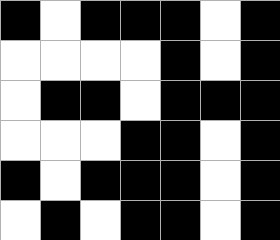[["black", "white", "black", "black", "black", "white", "black"], ["white", "white", "white", "white", "black", "white", "black"], ["white", "black", "black", "white", "black", "black", "black"], ["white", "white", "white", "black", "black", "white", "black"], ["black", "white", "black", "black", "black", "white", "black"], ["white", "black", "white", "black", "black", "white", "black"]]